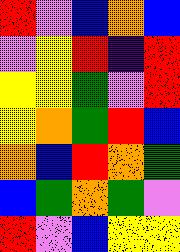[["red", "violet", "blue", "orange", "blue"], ["violet", "yellow", "red", "indigo", "red"], ["yellow", "yellow", "green", "violet", "red"], ["yellow", "orange", "green", "red", "blue"], ["orange", "blue", "red", "orange", "green"], ["blue", "green", "orange", "green", "violet"], ["red", "violet", "blue", "yellow", "yellow"]]